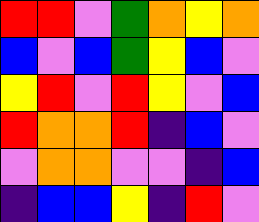[["red", "red", "violet", "green", "orange", "yellow", "orange"], ["blue", "violet", "blue", "green", "yellow", "blue", "violet"], ["yellow", "red", "violet", "red", "yellow", "violet", "blue"], ["red", "orange", "orange", "red", "indigo", "blue", "violet"], ["violet", "orange", "orange", "violet", "violet", "indigo", "blue"], ["indigo", "blue", "blue", "yellow", "indigo", "red", "violet"]]